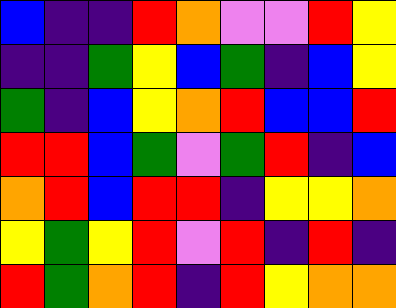[["blue", "indigo", "indigo", "red", "orange", "violet", "violet", "red", "yellow"], ["indigo", "indigo", "green", "yellow", "blue", "green", "indigo", "blue", "yellow"], ["green", "indigo", "blue", "yellow", "orange", "red", "blue", "blue", "red"], ["red", "red", "blue", "green", "violet", "green", "red", "indigo", "blue"], ["orange", "red", "blue", "red", "red", "indigo", "yellow", "yellow", "orange"], ["yellow", "green", "yellow", "red", "violet", "red", "indigo", "red", "indigo"], ["red", "green", "orange", "red", "indigo", "red", "yellow", "orange", "orange"]]